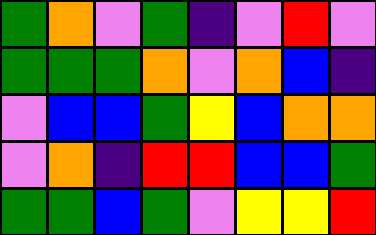[["green", "orange", "violet", "green", "indigo", "violet", "red", "violet"], ["green", "green", "green", "orange", "violet", "orange", "blue", "indigo"], ["violet", "blue", "blue", "green", "yellow", "blue", "orange", "orange"], ["violet", "orange", "indigo", "red", "red", "blue", "blue", "green"], ["green", "green", "blue", "green", "violet", "yellow", "yellow", "red"]]